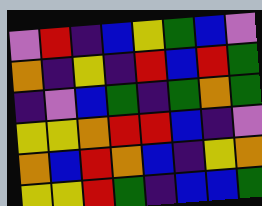[["violet", "red", "indigo", "blue", "yellow", "green", "blue", "violet"], ["orange", "indigo", "yellow", "indigo", "red", "blue", "red", "green"], ["indigo", "violet", "blue", "green", "indigo", "green", "orange", "green"], ["yellow", "yellow", "orange", "red", "red", "blue", "indigo", "violet"], ["orange", "blue", "red", "orange", "blue", "indigo", "yellow", "orange"], ["yellow", "yellow", "red", "green", "indigo", "blue", "blue", "green"]]